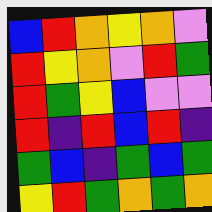[["blue", "red", "orange", "yellow", "orange", "violet"], ["red", "yellow", "orange", "violet", "red", "green"], ["red", "green", "yellow", "blue", "violet", "violet"], ["red", "indigo", "red", "blue", "red", "indigo"], ["green", "blue", "indigo", "green", "blue", "green"], ["yellow", "red", "green", "orange", "green", "orange"]]